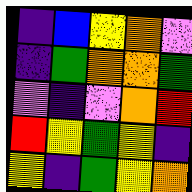[["indigo", "blue", "yellow", "orange", "violet"], ["indigo", "green", "orange", "orange", "green"], ["violet", "indigo", "violet", "orange", "red"], ["red", "yellow", "green", "yellow", "indigo"], ["yellow", "indigo", "green", "yellow", "orange"]]